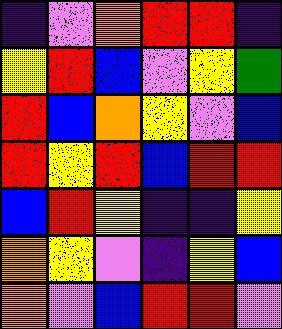[["indigo", "violet", "orange", "red", "red", "indigo"], ["yellow", "red", "blue", "violet", "yellow", "green"], ["red", "blue", "orange", "yellow", "violet", "blue"], ["red", "yellow", "red", "blue", "red", "red"], ["blue", "red", "yellow", "indigo", "indigo", "yellow"], ["orange", "yellow", "violet", "indigo", "yellow", "blue"], ["orange", "violet", "blue", "red", "red", "violet"]]